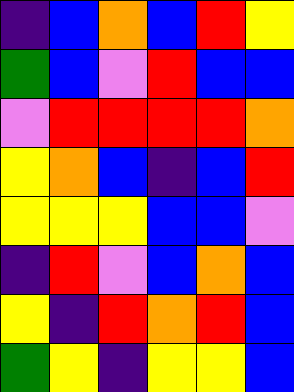[["indigo", "blue", "orange", "blue", "red", "yellow"], ["green", "blue", "violet", "red", "blue", "blue"], ["violet", "red", "red", "red", "red", "orange"], ["yellow", "orange", "blue", "indigo", "blue", "red"], ["yellow", "yellow", "yellow", "blue", "blue", "violet"], ["indigo", "red", "violet", "blue", "orange", "blue"], ["yellow", "indigo", "red", "orange", "red", "blue"], ["green", "yellow", "indigo", "yellow", "yellow", "blue"]]